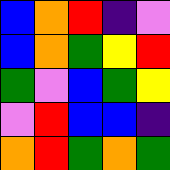[["blue", "orange", "red", "indigo", "violet"], ["blue", "orange", "green", "yellow", "red"], ["green", "violet", "blue", "green", "yellow"], ["violet", "red", "blue", "blue", "indigo"], ["orange", "red", "green", "orange", "green"]]